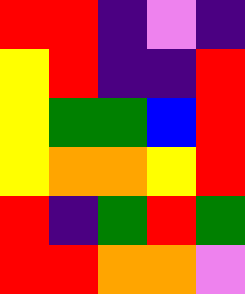[["red", "red", "indigo", "violet", "indigo"], ["yellow", "red", "indigo", "indigo", "red"], ["yellow", "green", "green", "blue", "red"], ["yellow", "orange", "orange", "yellow", "red"], ["red", "indigo", "green", "red", "green"], ["red", "red", "orange", "orange", "violet"]]